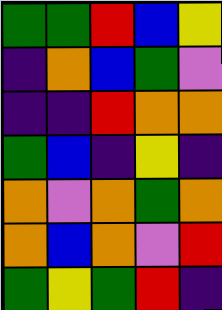[["green", "green", "red", "blue", "yellow"], ["indigo", "orange", "blue", "green", "violet"], ["indigo", "indigo", "red", "orange", "orange"], ["green", "blue", "indigo", "yellow", "indigo"], ["orange", "violet", "orange", "green", "orange"], ["orange", "blue", "orange", "violet", "red"], ["green", "yellow", "green", "red", "indigo"]]